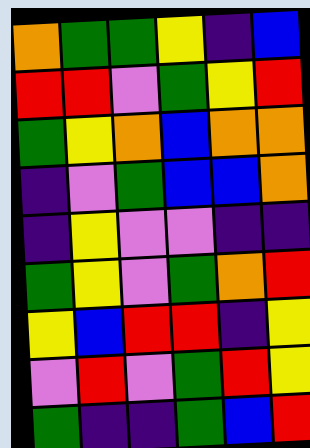[["orange", "green", "green", "yellow", "indigo", "blue"], ["red", "red", "violet", "green", "yellow", "red"], ["green", "yellow", "orange", "blue", "orange", "orange"], ["indigo", "violet", "green", "blue", "blue", "orange"], ["indigo", "yellow", "violet", "violet", "indigo", "indigo"], ["green", "yellow", "violet", "green", "orange", "red"], ["yellow", "blue", "red", "red", "indigo", "yellow"], ["violet", "red", "violet", "green", "red", "yellow"], ["green", "indigo", "indigo", "green", "blue", "red"]]